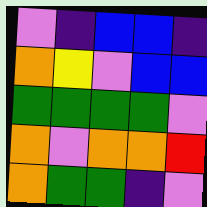[["violet", "indigo", "blue", "blue", "indigo"], ["orange", "yellow", "violet", "blue", "blue"], ["green", "green", "green", "green", "violet"], ["orange", "violet", "orange", "orange", "red"], ["orange", "green", "green", "indigo", "violet"]]